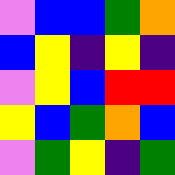[["violet", "blue", "blue", "green", "orange"], ["blue", "yellow", "indigo", "yellow", "indigo"], ["violet", "yellow", "blue", "red", "red"], ["yellow", "blue", "green", "orange", "blue"], ["violet", "green", "yellow", "indigo", "green"]]